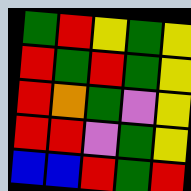[["green", "red", "yellow", "green", "yellow"], ["red", "green", "red", "green", "yellow"], ["red", "orange", "green", "violet", "yellow"], ["red", "red", "violet", "green", "yellow"], ["blue", "blue", "red", "green", "red"]]